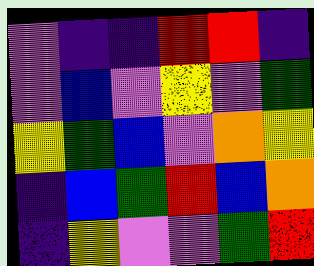[["violet", "indigo", "indigo", "red", "red", "indigo"], ["violet", "blue", "violet", "yellow", "violet", "green"], ["yellow", "green", "blue", "violet", "orange", "yellow"], ["indigo", "blue", "green", "red", "blue", "orange"], ["indigo", "yellow", "violet", "violet", "green", "red"]]